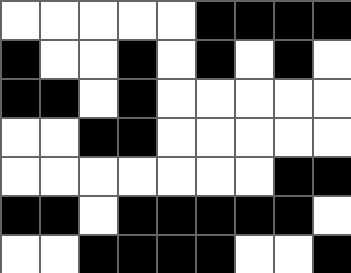[["white", "white", "white", "white", "white", "black", "black", "black", "black"], ["black", "white", "white", "black", "white", "black", "white", "black", "white"], ["black", "black", "white", "black", "white", "white", "white", "white", "white"], ["white", "white", "black", "black", "white", "white", "white", "white", "white"], ["white", "white", "white", "white", "white", "white", "white", "black", "black"], ["black", "black", "white", "black", "black", "black", "black", "black", "white"], ["white", "white", "black", "black", "black", "black", "white", "white", "black"]]